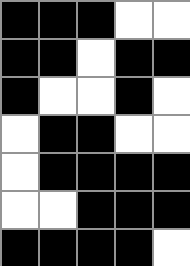[["black", "black", "black", "white", "white"], ["black", "black", "white", "black", "black"], ["black", "white", "white", "black", "white"], ["white", "black", "black", "white", "white"], ["white", "black", "black", "black", "black"], ["white", "white", "black", "black", "black"], ["black", "black", "black", "black", "white"]]